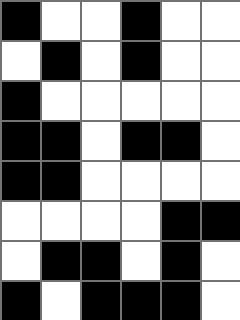[["black", "white", "white", "black", "white", "white"], ["white", "black", "white", "black", "white", "white"], ["black", "white", "white", "white", "white", "white"], ["black", "black", "white", "black", "black", "white"], ["black", "black", "white", "white", "white", "white"], ["white", "white", "white", "white", "black", "black"], ["white", "black", "black", "white", "black", "white"], ["black", "white", "black", "black", "black", "white"]]